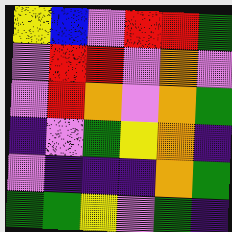[["yellow", "blue", "violet", "red", "red", "green"], ["violet", "red", "red", "violet", "orange", "violet"], ["violet", "red", "orange", "violet", "orange", "green"], ["indigo", "violet", "green", "yellow", "orange", "indigo"], ["violet", "indigo", "indigo", "indigo", "orange", "green"], ["green", "green", "yellow", "violet", "green", "indigo"]]